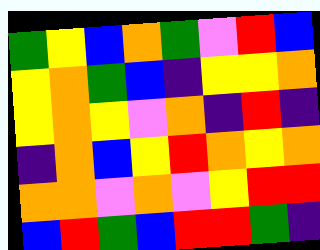[["green", "yellow", "blue", "orange", "green", "violet", "red", "blue"], ["yellow", "orange", "green", "blue", "indigo", "yellow", "yellow", "orange"], ["yellow", "orange", "yellow", "violet", "orange", "indigo", "red", "indigo"], ["indigo", "orange", "blue", "yellow", "red", "orange", "yellow", "orange"], ["orange", "orange", "violet", "orange", "violet", "yellow", "red", "red"], ["blue", "red", "green", "blue", "red", "red", "green", "indigo"]]